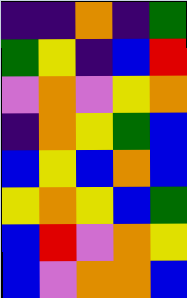[["indigo", "indigo", "orange", "indigo", "green"], ["green", "yellow", "indigo", "blue", "red"], ["violet", "orange", "violet", "yellow", "orange"], ["indigo", "orange", "yellow", "green", "blue"], ["blue", "yellow", "blue", "orange", "blue"], ["yellow", "orange", "yellow", "blue", "green"], ["blue", "red", "violet", "orange", "yellow"], ["blue", "violet", "orange", "orange", "blue"]]